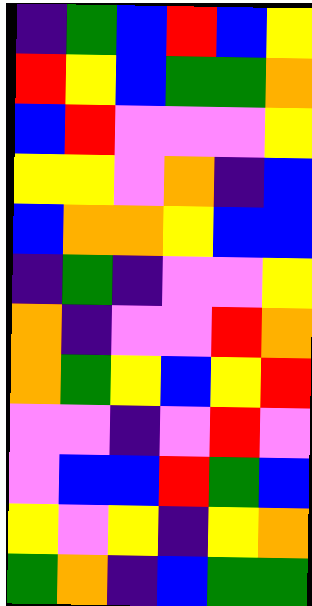[["indigo", "green", "blue", "red", "blue", "yellow"], ["red", "yellow", "blue", "green", "green", "orange"], ["blue", "red", "violet", "violet", "violet", "yellow"], ["yellow", "yellow", "violet", "orange", "indigo", "blue"], ["blue", "orange", "orange", "yellow", "blue", "blue"], ["indigo", "green", "indigo", "violet", "violet", "yellow"], ["orange", "indigo", "violet", "violet", "red", "orange"], ["orange", "green", "yellow", "blue", "yellow", "red"], ["violet", "violet", "indigo", "violet", "red", "violet"], ["violet", "blue", "blue", "red", "green", "blue"], ["yellow", "violet", "yellow", "indigo", "yellow", "orange"], ["green", "orange", "indigo", "blue", "green", "green"]]